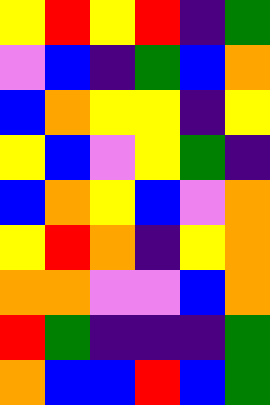[["yellow", "red", "yellow", "red", "indigo", "green"], ["violet", "blue", "indigo", "green", "blue", "orange"], ["blue", "orange", "yellow", "yellow", "indigo", "yellow"], ["yellow", "blue", "violet", "yellow", "green", "indigo"], ["blue", "orange", "yellow", "blue", "violet", "orange"], ["yellow", "red", "orange", "indigo", "yellow", "orange"], ["orange", "orange", "violet", "violet", "blue", "orange"], ["red", "green", "indigo", "indigo", "indigo", "green"], ["orange", "blue", "blue", "red", "blue", "green"]]